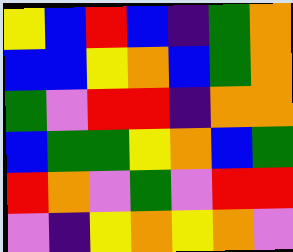[["yellow", "blue", "red", "blue", "indigo", "green", "orange"], ["blue", "blue", "yellow", "orange", "blue", "green", "orange"], ["green", "violet", "red", "red", "indigo", "orange", "orange"], ["blue", "green", "green", "yellow", "orange", "blue", "green"], ["red", "orange", "violet", "green", "violet", "red", "red"], ["violet", "indigo", "yellow", "orange", "yellow", "orange", "violet"]]